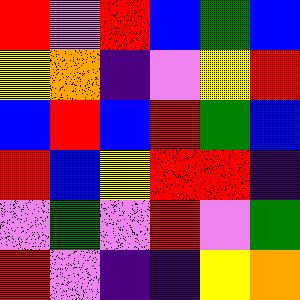[["red", "violet", "red", "blue", "green", "blue"], ["yellow", "orange", "indigo", "violet", "yellow", "red"], ["blue", "red", "blue", "red", "green", "blue"], ["red", "blue", "yellow", "red", "red", "indigo"], ["violet", "green", "violet", "red", "violet", "green"], ["red", "violet", "indigo", "indigo", "yellow", "orange"]]